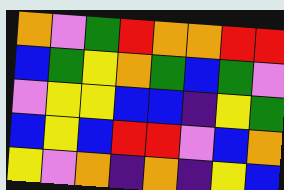[["orange", "violet", "green", "red", "orange", "orange", "red", "red"], ["blue", "green", "yellow", "orange", "green", "blue", "green", "violet"], ["violet", "yellow", "yellow", "blue", "blue", "indigo", "yellow", "green"], ["blue", "yellow", "blue", "red", "red", "violet", "blue", "orange"], ["yellow", "violet", "orange", "indigo", "orange", "indigo", "yellow", "blue"]]